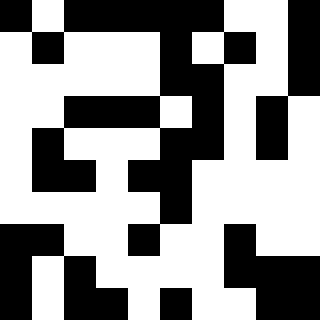[["black", "white", "black", "black", "black", "black", "black", "white", "white", "black"], ["white", "black", "white", "white", "white", "black", "white", "black", "white", "black"], ["white", "white", "white", "white", "white", "black", "black", "white", "white", "black"], ["white", "white", "black", "black", "black", "white", "black", "white", "black", "white"], ["white", "black", "white", "white", "white", "black", "black", "white", "black", "white"], ["white", "black", "black", "white", "black", "black", "white", "white", "white", "white"], ["white", "white", "white", "white", "white", "black", "white", "white", "white", "white"], ["black", "black", "white", "white", "black", "white", "white", "black", "white", "white"], ["black", "white", "black", "white", "white", "white", "white", "black", "black", "black"], ["black", "white", "black", "black", "white", "black", "white", "white", "black", "black"]]